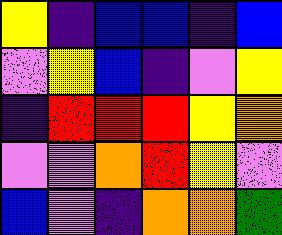[["yellow", "indigo", "blue", "blue", "indigo", "blue"], ["violet", "yellow", "blue", "indigo", "violet", "yellow"], ["indigo", "red", "red", "red", "yellow", "orange"], ["violet", "violet", "orange", "red", "yellow", "violet"], ["blue", "violet", "indigo", "orange", "orange", "green"]]